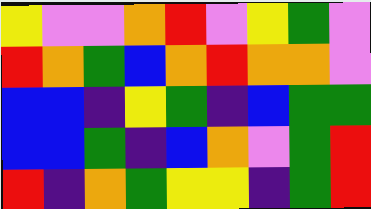[["yellow", "violet", "violet", "orange", "red", "violet", "yellow", "green", "violet"], ["red", "orange", "green", "blue", "orange", "red", "orange", "orange", "violet"], ["blue", "blue", "indigo", "yellow", "green", "indigo", "blue", "green", "green"], ["blue", "blue", "green", "indigo", "blue", "orange", "violet", "green", "red"], ["red", "indigo", "orange", "green", "yellow", "yellow", "indigo", "green", "red"]]